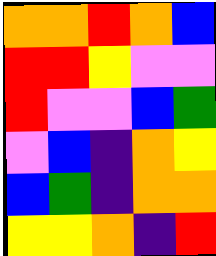[["orange", "orange", "red", "orange", "blue"], ["red", "red", "yellow", "violet", "violet"], ["red", "violet", "violet", "blue", "green"], ["violet", "blue", "indigo", "orange", "yellow"], ["blue", "green", "indigo", "orange", "orange"], ["yellow", "yellow", "orange", "indigo", "red"]]